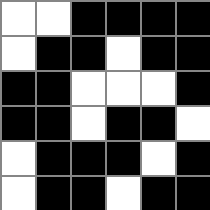[["white", "white", "black", "black", "black", "black"], ["white", "black", "black", "white", "black", "black"], ["black", "black", "white", "white", "white", "black"], ["black", "black", "white", "black", "black", "white"], ["white", "black", "black", "black", "white", "black"], ["white", "black", "black", "white", "black", "black"]]